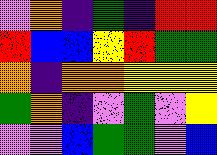[["violet", "orange", "indigo", "green", "indigo", "red", "red"], ["red", "blue", "blue", "yellow", "red", "green", "green"], ["orange", "indigo", "orange", "orange", "yellow", "yellow", "yellow"], ["green", "orange", "indigo", "violet", "green", "violet", "yellow"], ["violet", "violet", "blue", "green", "green", "violet", "blue"]]